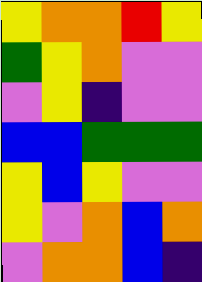[["yellow", "orange", "orange", "red", "yellow"], ["green", "yellow", "orange", "violet", "violet"], ["violet", "yellow", "indigo", "violet", "violet"], ["blue", "blue", "green", "green", "green"], ["yellow", "blue", "yellow", "violet", "violet"], ["yellow", "violet", "orange", "blue", "orange"], ["violet", "orange", "orange", "blue", "indigo"]]